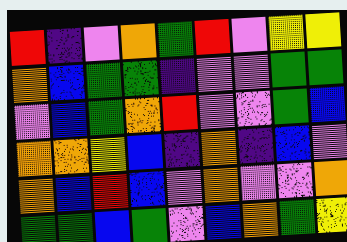[["red", "indigo", "violet", "orange", "green", "red", "violet", "yellow", "yellow"], ["orange", "blue", "green", "green", "indigo", "violet", "violet", "green", "green"], ["violet", "blue", "green", "orange", "red", "violet", "violet", "green", "blue"], ["orange", "orange", "yellow", "blue", "indigo", "orange", "indigo", "blue", "violet"], ["orange", "blue", "red", "blue", "violet", "orange", "violet", "violet", "orange"], ["green", "green", "blue", "green", "violet", "blue", "orange", "green", "yellow"]]